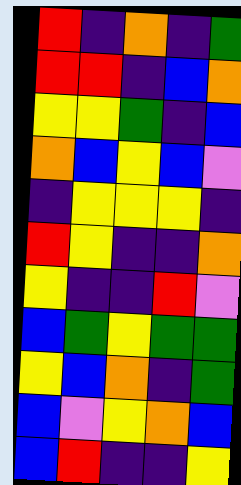[["red", "indigo", "orange", "indigo", "green"], ["red", "red", "indigo", "blue", "orange"], ["yellow", "yellow", "green", "indigo", "blue"], ["orange", "blue", "yellow", "blue", "violet"], ["indigo", "yellow", "yellow", "yellow", "indigo"], ["red", "yellow", "indigo", "indigo", "orange"], ["yellow", "indigo", "indigo", "red", "violet"], ["blue", "green", "yellow", "green", "green"], ["yellow", "blue", "orange", "indigo", "green"], ["blue", "violet", "yellow", "orange", "blue"], ["blue", "red", "indigo", "indigo", "yellow"]]